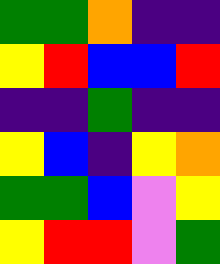[["green", "green", "orange", "indigo", "indigo"], ["yellow", "red", "blue", "blue", "red"], ["indigo", "indigo", "green", "indigo", "indigo"], ["yellow", "blue", "indigo", "yellow", "orange"], ["green", "green", "blue", "violet", "yellow"], ["yellow", "red", "red", "violet", "green"]]